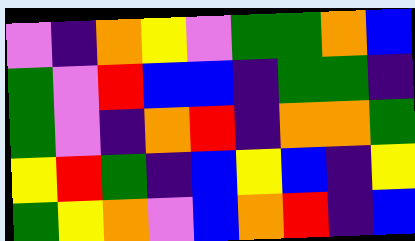[["violet", "indigo", "orange", "yellow", "violet", "green", "green", "orange", "blue"], ["green", "violet", "red", "blue", "blue", "indigo", "green", "green", "indigo"], ["green", "violet", "indigo", "orange", "red", "indigo", "orange", "orange", "green"], ["yellow", "red", "green", "indigo", "blue", "yellow", "blue", "indigo", "yellow"], ["green", "yellow", "orange", "violet", "blue", "orange", "red", "indigo", "blue"]]